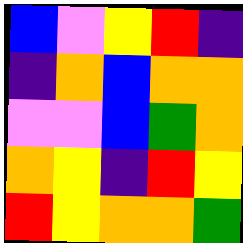[["blue", "violet", "yellow", "red", "indigo"], ["indigo", "orange", "blue", "orange", "orange"], ["violet", "violet", "blue", "green", "orange"], ["orange", "yellow", "indigo", "red", "yellow"], ["red", "yellow", "orange", "orange", "green"]]